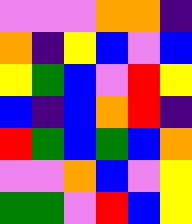[["violet", "violet", "violet", "orange", "orange", "indigo"], ["orange", "indigo", "yellow", "blue", "violet", "blue"], ["yellow", "green", "blue", "violet", "red", "yellow"], ["blue", "indigo", "blue", "orange", "red", "indigo"], ["red", "green", "blue", "green", "blue", "orange"], ["violet", "violet", "orange", "blue", "violet", "yellow"], ["green", "green", "violet", "red", "blue", "yellow"]]